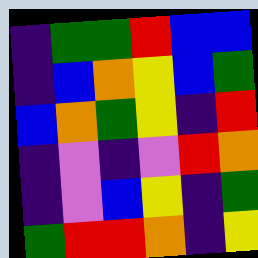[["indigo", "green", "green", "red", "blue", "blue"], ["indigo", "blue", "orange", "yellow", "blue", "green"], ["blue", "orange", "green", "yellow", "indigo", "red"], ["indigo", "violet", "indigo", "violet", "red", "orange"], ["indigo", "violet", "blue", "yellow", "indigo", "green"], ["green", "red", "red", "orange", "indigo", "yellow"]]